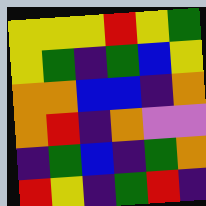[["yellow", "yellow", "yellow", "red", "yellow", "green"], ["yellow", "green", "indigo", "green", "blue", "yellow"], ["orange", "orange", "blue", "blue", "indigo", "orange"], ["orange", "red", "indigo", "orange", "violet", "violet"], ["indigo", "green", "blue", "indigo", "green", "orange"], ["red", "yellow", "indigo", "green", "red", "indigo"]]